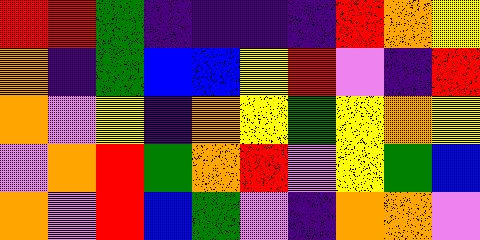[["red", "red", "green", "indigo", "indigo", "indigo", "indigo", "red", "orange", "yellow"], ["orange", "indigo", "green", "blue", "blue", "yellow", "red", "violet", "indigo", "red"], ["orange", "violet", "yellow", "indigo", "orange", "yellow", "green", "yellow", "orange", "yellow"], ["violet", "orange", "red", "green", "orange", "red", "violet", "yellow", "green", "blue"], ["orange", "violet", "red", "blue", "green", "violet", "indigo", "orange", "orange", "violet"]]